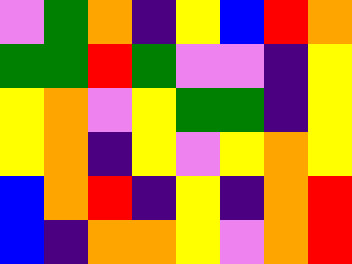[["violet", "green", "orange", "indigo", "yellow", "blue", "red", "orange"], ["green", "green", "red", "green", "violet", "violet", "indigo", "yellow"], ["yellow", "orange", "violet", "yellow", "green", "green", "indigo", "yellow"], ["yellow", "orange", "indigo", "yellow", "violet", "yellow", "orange", "yellow"], ["blue", "orange", "red", "indigo", "yellow", "indigo", "orange", "red"], ["blue", "indigo", "orange", "orange", "yellow", "violet", "orange", "red"]]